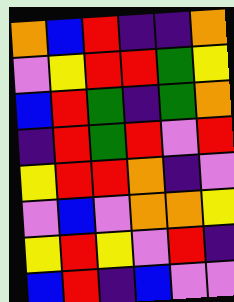[["orange", "blue", "red", "indigo", "indigo", "orange"], ["violet", "yellow", "red", "red", "green", "yellow"], ["blue", "red", "green", "indigo", "green", "orange"], ["indigo", "red", "green", "red", "violet", "red"], ["yellow", "red", "red", "orange", "indigo", "violet"], ["violet", "blue", "violet", "orange", "orange", "yellow"], ["yellow", "red", "yellow", "violet", "red", "indigo"], ["blue", "red", "indigo", "blue", "violet", "violet"]]